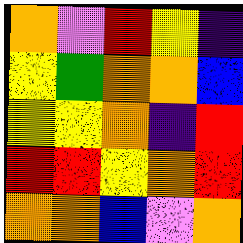[["orange", "violet", "red", "yellow", "indigo"], ["yellow", "green", "orange", "orange", "blue"], ["yellow", "yellow", "orange", "indigo", "red"], ["red", "red", "yellow", "orange", "red"], ["orange", "orange", "blue", "violet", "orange"]]